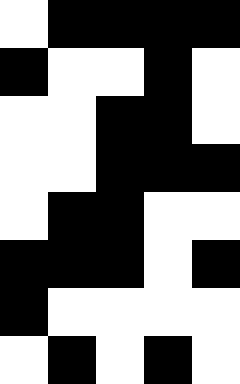[["white", "black", "black", "black", "black"], ["black", "white", "white", "black", "white"], ["white", "white", "black", "black", "white"], ["white", "white", "black", "black", "black"], ["white", "black", "black", "white", "white"], ["black", "black", "black", "white", "black"], ["black", "white", "white", "white", "white"], ["white", "black", "white", "black", "white"]]